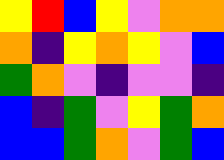[["yellow", "red", "blue", "yellow", "violet", "orange", "orange"], ["orange", "indigo", "yellow", "orange", "yellow", "violet", "blue"], ["green", "orange", "violet", "indigo", "violet", "violet", "indigo"], ["blue", "indigo", "green", "violet", "yellow", "green", "orange"], ["blue", "blue", "green", "orange", "violet", "green", "blue"]]